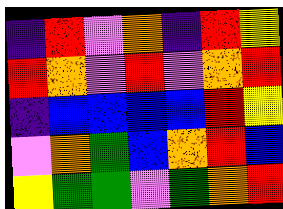[["indigo", "red", "violet", "orange", "indigo", "red", "yellow"], ["red", "orange", "violet", "red", "violet", "orange", "red"], ["indigo", "blue", "blue", "blue", "blue", "red", "yellow"], ["violet", "orange", "green", "blue", "orange", "red", "blue"], ["yellow", "green", "green", "violet", "green", "orange", "red"]]